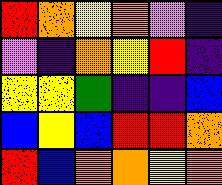[["red", "orange", "yellow", "orange", "violet", "indigo"], ["violet", "indigo", "orange", "yellow", "red", "indigo"], ["yellow", "yellow", "green", "indigo", "indigo", "blue"], ["blue", "yellow", "blue", "red", "red", "orange"], ["red", "blue", "orange", "orange", "yellow", "orange"]]